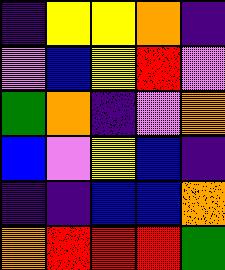[["indigo", "yellow", "yellow", "orange", "indigo"], ["violet", "blue", "yellow", "red", "violet"], ["green", "orange", "indigo", "violet", "orange"], ["blue", "violet", "yellow", "blue", "indigo"], ["indigo", "indigo", "blue", "blue", "orange"], ["orange", "red", "red", "red", "green"]]